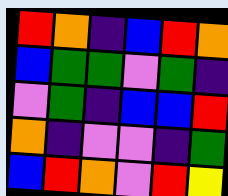[["red", "orange", "indigo", "blue", "red", "orange"], ["blue", "green", "green", "violet", "green", "indigo"], ["violet", "green", "indigo", "blue", "blue", "red"], ["orange", "indigo", "violet", "violet", "indigo", "green"], ["blue", "red", "orange", "violet", "red", "yellow"]]